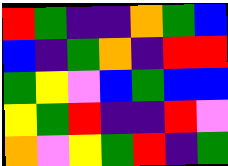[["red", "green", "indigo", "indigo", "orange", "green", "blue"], ["blue", "indigo", "green", "orange", "indigo", "red", "red"], ["green", "yellow", "violet", "blue", "green", "blue", "blue"], ["yellow", "green", "red", "indigo", "indigo", "red", "violet"], ["orange", "violet", "yellow", "green", "red", "indigo", "green"]]